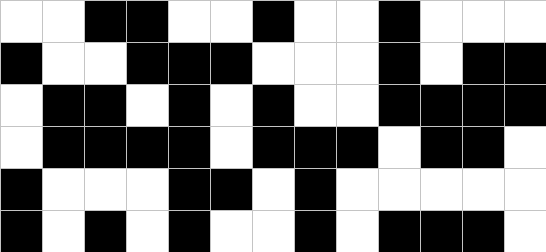[["white", "white", "black", "black", "white", "white", "black", "white", "white", "black", "white", "white", "white"], ["black", "white", "white", "black", "black", "black", "white", "white", "white", "black", "white", "black", "black"], ["white", "black", "black", "white", "black", "white", "black", "white", "white", "black", "black", "black", "black"], ["white", "black", "black", "black", "black", "white", "black", "black", "black", "white", "black", "black", "white"], ["black", "white", "white", "white", "black", "black", "white", "black", "white", "white", "white", "white", "white"], ["black", "white", "black", "white", "black", "white", "white", "black", "white", "black", "black", "black", "white"]]